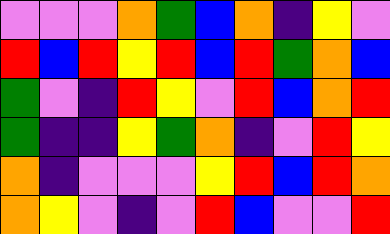[["violet", "violet", "violet", "orange", "green", "blue", "orange", "indigo", "yellow", "violet"], ["red", "blue", "red", "yellow", "red", "blue", "red", "green", "orange", "blue"], ["green", "violet", "indigo", "red", "yellow", "violet", "red", "blue", "orange", "red"], ["green", "indigo", "indigo", "yellow", "green", "orange", "indigo", "violet", "red", "yellow"], ["orange", "indigo", "violet", "violet", "violet", "yellow", "red", "blue", "red", "orange"], ["orange", "yellow", "violet", "indigo", "violet", "red", "blue", "violet", "violet", "red"]]